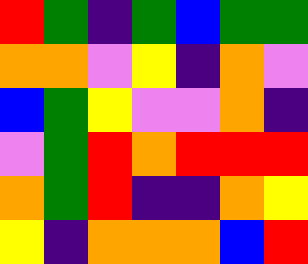[["red", "green", "indigo", "green", "blue", "green", "green"], ["orange", "orange", "violet", "yellow", "indigo", "orange", "violet"], ["blue", "green", "yellow", "violet", "violet", "orange", "indigo"], ["violet", "green", "red", "orange", "red", "red", "red"], ["orange", "green", "red", "indigo", "indigo", "orange", "yellow"], ["yellow", "indigo", "orange", "orange", "orange", "blue", "red"]]